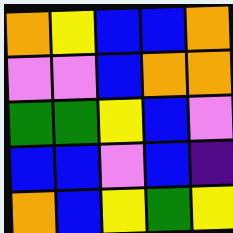[["orange", "yellow", "blue", "blue", "orange"], ["violet", "violet", "blue", "orange", "orange"], ["green", "green", "yellow", "blue", "violet"], ["blue", "blue", "violet", "blue", "indigo"], ["orange", "blue", "yellow", "green", "yellow"]]